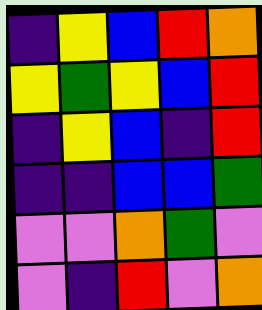[["indigo", "yellow", "blue", "red", "orange"], ["yellow", "green", "yellow", "blue", "red"], ["indigo", "yellow", "blue", "indigo", "red"], ["indigo", "indigo", "blue", "blue", "green"], ["violet", "violet", "orange", "green", "violet"], ["violet", "indigo", "red", "violet", "orange"]]